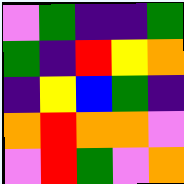[["violet", "green", "indigo", "indigo", "green"], ["green", "indigo", "red", "yellow", "orange"], ["indigo", "yellow", "blue", "green", "indigo"], ["orange", "red", "orange", "orange", "violet"], ["violet", "red", "green", "violet", "orange"]]